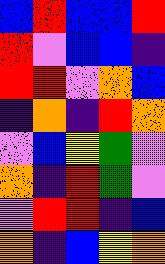[["blue", "red", "blue", "blue", "red"], ["red", "violet", "blue", "blue", "indigo"], ["red", "red", "violet", "orange", "blue"], ["indigo", "orange", "indigo", "red", "orange"], ["violet", "blue", "yellow", "green", "violet"], ["orange", "indigo", "red", "green", "violet"], ["violet", "red", "red", "indigo", "blue"], ["orange", "indigo", "blue", "yellow", "orange"]]